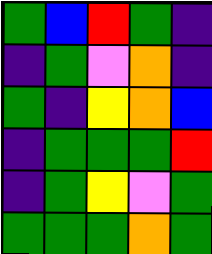[["green", "blue", "red", "green", "indigo"], ["indigo", "green", "violet", "orange", "indigo"], ["green", "indigo", "yellow", "orange", "blue"], ["indigo", "green", "green", "green", "red"], ["indigo", "green", "yellow", "violet", "green"], ["green", "green", "green", "orange", "green"]]